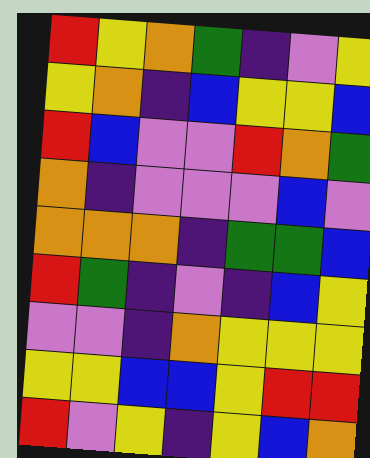[["red", "yellow", "orange", "green", "indigo", "violet", "yellow"], ["yellow", "orange", "indigo", "blue", "yellow", "yellow", "blue"], ["red", "blue", "violet", "violet", "red", "orange", "green"], ["orange", "indigo", "violet", "violet", "violet", "blue", "violet"], ["orange", "orange", "orange", "indigo", "green", "green", "blue"], ["red", "green", "indigo", "violet", "indigo", "blue", "yellow"], ["violet", "violet", "indigo", "orange", "yellow", "yellow", "yellow"], ["yellow", "yellow", "blue", "blue", "yellow", "red", "red"], ["red", "violet", "yellow", "indigo", "yellow", "blue", "orange"]]